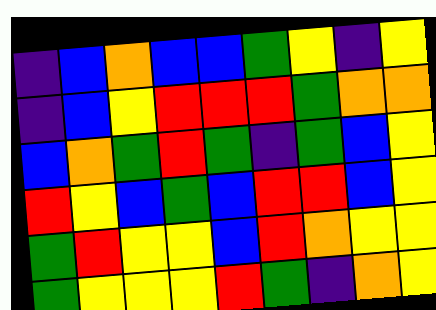[["indigo", "blue", "orange", "blue", "blue", "green", "yellow", "indigo", "yellow"], ["indigo", "blue", "yellow", "red", "red", "red", "green", "orange", "orange"], ["blue", "orange", "green", "red", "green", "indigo", "green", "blue", "yellow"], ["red", "yellow", "blue", "green", "blue", "red", "red", "blue", "yellow"], ["green", "red", "yellow", "yellow", "blue", "red", "orange", "yellow", "yellow"], ["green", "yellow", "yellow", "yellow", "red", "green", "indigo", "orange", "yellow"]]